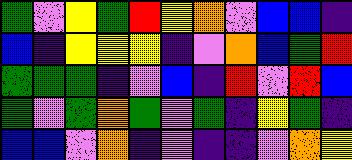[["green", "violet", "yellow", "green", "red", "yellow", "orange", "violet", "blue", "blue", "indigo"], ["blue", "indigo", "yellow", "yellow", "yellow", "indigo", "violet", "orange", "blue", "green", "red"], ["green", "green", "green", "indigo", "violet", "blue", "indigo", "red", "violet", "red", "blue"], ["green", "violet", "green", "orange", "green", "violet", "green", "indigo", "yellow", "green", "indigo"], ["blue", "blue", "violet", "orange", "indigo", "violet", "indigo", "indigo", "violet", "orange", "yellow"]]